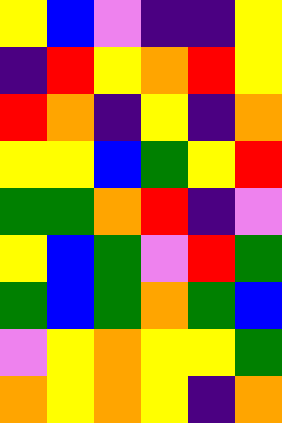[["yellow", "blue", "violet", "indigo", "indigo", "yellow"], ["indigo", "red", "yellow", "orange", "red", "yellow"], ["red", "orange", "indigo", "yellow", "indigo", "orange"], ["yellow", "yellow", "blue", "green", "yellow", "red"], ["green", "green", "orange", "red", "indigo", "violet"], ["yellow", "blue", "green", "violet", "red", "green"], ["green", "blue", "green", "orange", "green", "blue"], ["violet", "yellow", "orange", "yellow", "yellow", "green"], ["orange", "yellow", "orange", "yellow", "indigo", "orange"]]